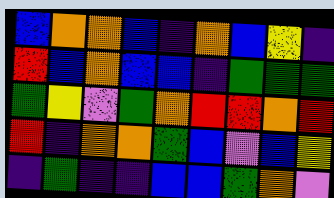[["blue", "orange", "orange", "blue", "indigo", "orange", "blue", "yellow", "indigo"], ["red", "blue", "orange", "blue", "blue", "indigo", "green", "green", "green"], ["green", "yellow", "violet", "green", "orange", "red", "red", "orange", "red"], ["red", "indigo", "orange", "orange", "green", "blue", "violet", "blue", "yellow"], ["indigo", "green", "indigo", "indigo", "blue", "blue", "green", "orange", "violet"]]